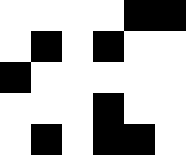[["white", "white", "white", "white", "black", "black"], ["white", "black", "white", "black", "white", "white"], ["black", "white", "white", "white", "white", "white"], ["white", "white", "white", "black", "white", "white"], ["white", "black", "white", "black", "black", "white"]]